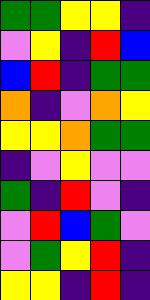[["green", "green", "yellow", "yellow", "indigo"], ["violet", "yellow", "indigo", "red", "blue"], ["blue", "red", "indigo", "green", "green"], ["orange", "indigo", "violet", "orange", "yellow"], ["yellow", "yellow", "orange", "green", "green"], ["indigo", "violet", "yellow", "violet", "violet"], ["green", "indigo", "red", "violet", "indigo"], ["violet", "red", "blue", "green", "violet"], ["violet", "green", "yellow", "red", "indigo"], ["yellow", "yellow", "indigo", "red", "indigo"]]